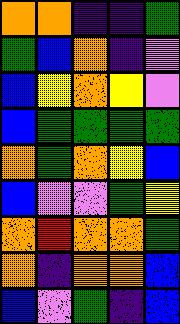[["orange", "orange", "indigo", "indigo", "green"], ["green", "blue", "orange", "indigo", "violet"], ["blue", "yellow", "orange", "yellow", "violet"], ["blue", "green", "green", "green", "green"], ["orange", "green", "orange", "yellow", "blue"], ["blue", "violet", "violet", "green", "yellow"], ["orange", "red", "orange", "orange", "green"], ["orange", "indigo", "orange", "orange", "blue"], ["blue", "violet", "green", "indigo", "blue"]]